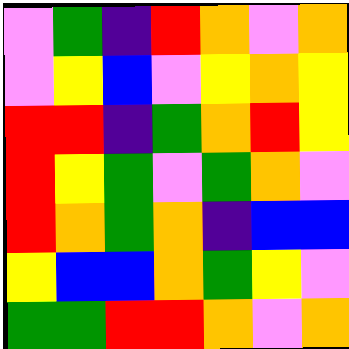[["violet", "green", "indigo", "red", "orange", "violet", "orange"], ["violet", "yellow", "blue", "violet", "yellow", "orange", "yellow"], ["red", "red", "indigo", "green", "orange", "red", "yellow"], ["red", "yellow", "green", "violet", "green", "orange", "violet"], ["red", "orange", "green", "orange", "indigo", "blue", "blue"], ["yellow", "blue", "blue", "orange", "green", "yellow", "violet"], ["green", "green", "red", "red", "orange", "violet", "orange"]]